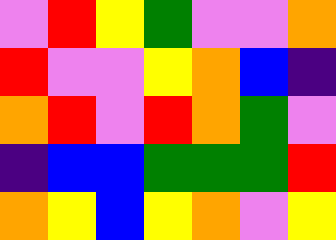[["violet", "red", "yellow", "green", "violet", "violet", "orange"], ["red", "violet", "violet", "yellow", "orange", "blue", "indigo"], ["orange", "red", "violet", "red", "orange", "green", "violet"], ["indigo", "blue", "blue", "green", "green", "green", "red"], ["orange", "yellow", "blue", "yellow", "orange", "violet", "yellow"]]